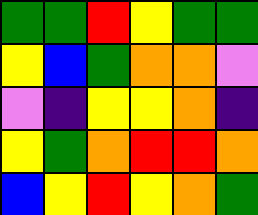[["green", "green", "red", "yellow", "green", "green"], ["yellow", "blue", "green", "orange", "orange", "violet"], ["violet", "indigo", "yellow", "yellow", "orange", "indigo"], ["yellow", "green", "orange", "red", "red", "orange"], ["blue", "yellow", "red", "yellow", "orange", "green"]]